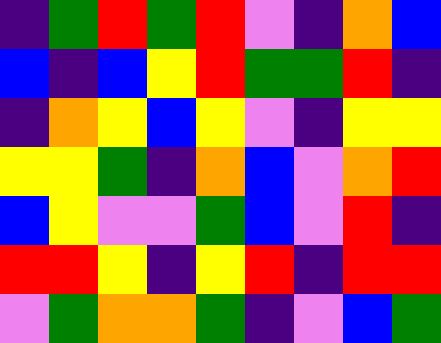[["indigo", "green", "red", "green", "red", "violet", "indigo", "orange", "blue"], ["blue", "indigo", "blue", "yellow", "red", "green", "green", "red", "indigo"], ["indigo", "orange", "yellow", "blue", "yellow", "violet", "indigo", "yellow", "yellow"], ["yellow", "yellow", "green", "indigo", "orange", "blue", "violet", "orange", "red"], ["blue", "yellow", "violet", "violet", "green", "blue", "violet", "red", "indigo"], ["red", "red", "yellow", "indigo", "yellow", "red", "indigo", "red", "red"], ["violet", "green", "orange", "orange", "green", "indigo", "violet", "blue", "green"]]